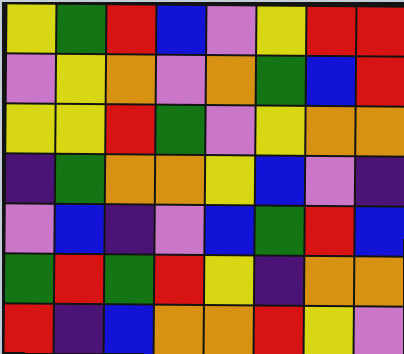[["yellow", "green", "red", "blue", "violet", "yellow", "red", "red"], ["violet", "yellow", "orange", "violet", "orange", "green", "blue", "red"], ["yellow", "yellow", "red", "green", "violet", "yellow", "orange", "orange"], ["indigo", "green", "orange", "orange", "yellow", "blue", "violet", "indigo"], ["violet", "blue", "indigo", "violet", "blue", "green", "red", "blue"], ["green", "red", "green", "red", "yellow", "indigo", "orange", "orange"], ["red", "indigo", "blue", "orange", "orange", "red", "yellow", "violet"]]